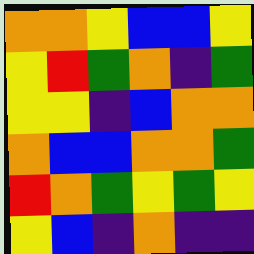[["orange", "orange", "yellow", "blue", "blue", "yellow"], ["yellow", "red", "green", "orange", "indigo", "green"], ["yellow", "yellow", "indigo", "blue", "orange", "orange"], ["orange", "blue", "blue", "orange", "orange", "green"], ["red", "orange", "green", "yellow", "green", "yellow"], ["yellow", "blue", "indigo", "orange", "indigo", "indigo"]]